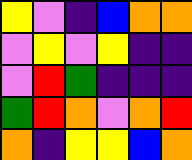[["yellow", "violet", "indigo", "blue", "orange", "orange"], ["violet", "yellow", "violet", "yellow", "indigo", "indigo"], ["violet", "red", "green", "indigo", "indigo", "indigo"], ["green", "red", "orange", "violet", "orange", "red"], ["orange", "indigo", "yellow", "yellow", "blue", "orange"]]